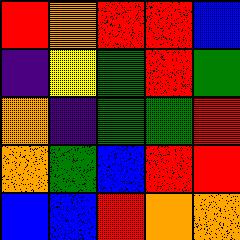[["red", "orange", "red", "red", "blue"], ["indigo", "yellow", "green", "red", "green"], ["orange", "indigo", "green", "green", "red"], ["orange", "green", "blue", "red", "red"], ["blue", "blue", "red", "orange", "orange"]]